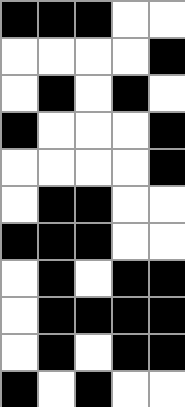[["black", "black", "black", "white", "white"], ["white", "white", "white", "white", "black"], ["white", "black", "white", "black", "white"], ["black", "white", "white", "white", "black"], ["white", "white", "white", "white", "black"], ["white", "black", "black", "white", "white"], ["black", "black", "black", "white", "white"], ["white", "black", "white", "black", "black"], ["white", "black", "black", "black", "black"], ["white", "black", "white", "black", "black"], ["black", "white", "black", "white", "white"]]